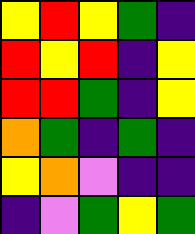[["yellow", "red", "yellow", "green", "indigo"], ["red", "yellow", "red", "indigo", "yellow"], ["red", "red", "green", "indigo", "yellow"], ["orange", "green", "indigo", "green", "indigo"], ["yellow", "orange", "violet", "indigo", "indigo"], ["indigo", "violet", "green", "yellow", "green"]]